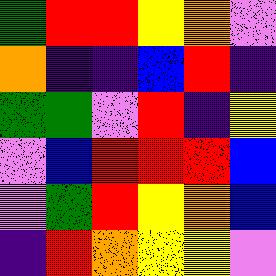[["green", "red", "red", "yellow", "orange", "violet"], ["orange", "indigo", "indigo", "blue", "red", "indigo"], ["green", "green", "violet", "red", "indigo", "yellow"], ["violet", "blue", "red", "red", "red", "blue"], ["violet", "green", "red", "yellow", "orange", "blue"], ["indigo", "red", "orange", "yellow", "yellow", "violet"]]